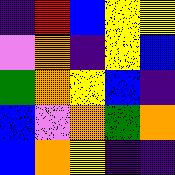[["indigo", "red", "blue", "yellow", "yellow"], ["violet", "orange", "indigo", "yellow", "blue"], ["green", "orange", "yellow", "blue", "indigo"], ["blue", "violet", "orange", "green", "orange"], ["blue", "orange", "yellow", "indigo", "indigo"]]